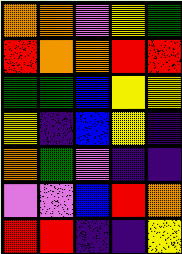[["orange", "orange", "violet", "yellow", "green"], ["red", "orange", "orange", "red", "red"], ["green", "green", "blue", "yellow", "yellow"], ["yellow", "indigo", "blue", "yellow", "indigo"], ["orange", "green", "violet", "indigo", "indigo"], ["violet", "violet", "blue", "red", "orange"], ["red", "red", "indigo", "indigo", "yellow"]]